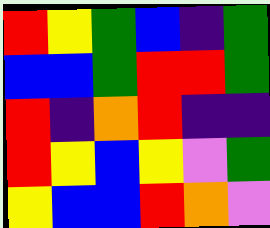[["red", "yellow", "green", "blue", "indigo", "green"], ["blue", "blue", "green", "red", "red", "green"], ["red", "indigo", "orange", "red", "indigo", "indigo"], ["red", "yellow", "blue", "yellow", "violet", "green"], ["yellow", "blue", "blue", "red", "orange", "violet"]]